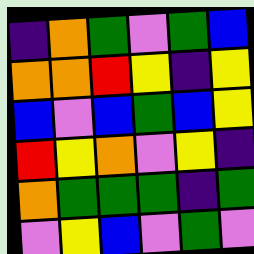[["indigo", "orange", "green", "violet", "green", "blue"], ["orange", "orange", "red", "yellow", "indigo", "yellow"], ["blue", "violet", "blue", "green", "blue", "yellow"], ["red", "yellow", "orange", "violet", "yellow", "indigo"], ["orange", "green", "green", "green", "indigo", "green"], ["violet", "yellow", "blue", "violet", "green", "violet"]]